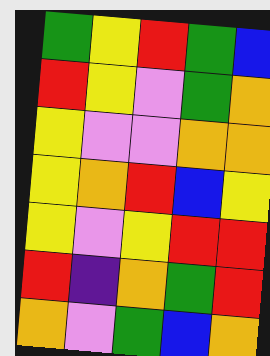[["green", "yellow", "red", "green", "blue"], ["red", "yellow", "violet", "green", "orange"], ["yellow", "violet", "violet", "orange", "orange"], ["yellow", "orange", "red", "blue", "yellow"], ["yellow", "violet", "yellow", "red", "red"], ["red", "indigo", "orange", "green", "red"], ["orange", "violet", "green", "blue", "orange"]]